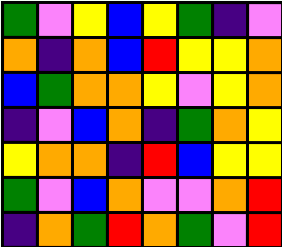[["green", "violet", "yellow", "blue", "yellow", "green", "indigo", "violet"], ["orange", "indigo", "orange", "blue", "red", "yellow", "yellow", "orange"], ["blue", "green", "orange", "orange", "yellow", "violet", "yellow", "orange"], ["indigo", "violet", "blue", "orange", "indigo", "green", "orange", "yellow"], ["yellow", "orange", "orange", "indigo", "red", "blue", "yellow", "yellow"], ["green", "violet", "blue", "orange", "violet", "violet", "orange", "red"], ["indigo", "orange", "green", "red", "orange", "green", "violet", "red"]]